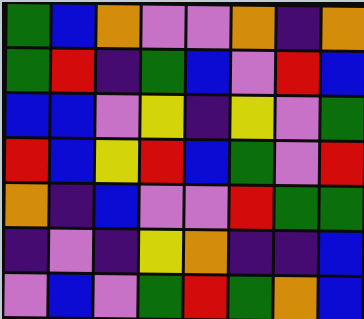[["green", "blue", "orange", "violet", "violet", "orange", "indigo", "orange"], ["green", "red", "indigo", "green", "blue", "violet", "red", "blue"], ["blue", "blue", "violet", "yellow", "indigo", "yellow", "violet", "green"], ["red", "blue", "yellow", "red", "blue", "green", "violet", "red"], ["orange", "indigo", "blue", "violet", "violet", "red", "green", "green"], ["indigo", "violet", "indigo", "yellow", "orange", "indigo", "indigo", "blue"], ["violet", "blue", "violet", "green", "red", "green", "orange", "blue"]]